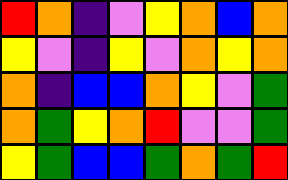[["red", "orange", "indigo", "violet", "yellow", "orange", "blue", "orange"], ["yellow", "violet", "indigo", "yellow", "violet", "orange", "yellow", "orange"], ["orange", "indigo", "blue", "blue", "orange", "yellow", "violet", "green"], ["orange", "green", "yellow", "orange", "red", "violet", "violet", "green"], ["yellow", "green", "blue", "blue", "green", "orange", "green", "red"]]